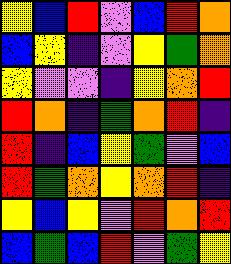[["yellow", "blue", "red", "violet", "blue", "red", "orange"], ["blue", "yellow", "indigo", "violet", "yellow", "green", "orange"], ["yellow", "violet", "violet", "indigo", "yellow", "orange", "red"], ["red", "orange", "indigo", "green", "orange", "red", "indigo"], ["red", "indigo", "blue", "yellow", "green", "violet", "blue"], ["red", "green", "orange", "yellow", "orange", "red", "indigo"], ["yellow", "blue", "yellow", "violet", "red", "orange", "red"], ["blue", "green", "blue", "red", "violet", "green", "yellow"]]